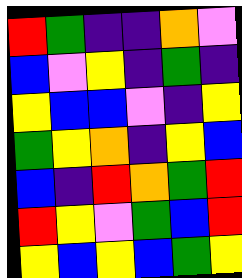[["red", "green", "indigo", "indigo", "orange", "violet"], ["blue", "violet", "yellow", "indigo", "green", "indigo"], ["yellow", "blue", "blue", "violet", "indigo", "yellow"], ["green", "yellow", "orange", "indigo", "yellow", "blue"], ["blue", "indigo", "red", "orange", "green", "red"], ["red", "yellow", "violet", "green", "blue", "red"], ["yellow", "blue", "yellow", "blue", "green", "yellow"]]